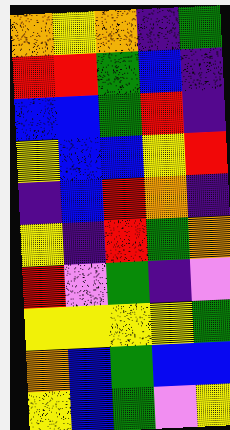[["orange", "yellow", "orange", "indigo", "green"], ["red", "red", "green", "blue", "indigo"], ["blue", "blue", "green", "red", "indigo"], ["yellow", "blue", "blue", "yellow", "red"], ["indigo", "blue", "red", "orange", "indigo"], ["yellow", "indigo", "red", "green", "orange"], ["red", "violet", "green", "indigo", "violet"], ["yellow", "yellow", "yellow", "yellow", "green"], ["orange", "blue", "green", "blue", "blue"], ["yellow", "blue", "green", "violet", "yellow"]]